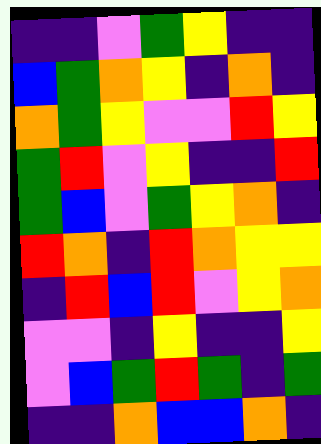[["indigo", "indigo", "violet", "green", "yellow", "indigo", "indigo"], ["blue", "green", "orange", "yellow", "indigo", "orange", "indigo"], ["orange", "green", "yellow", "violet", "violet", "red", "yellow"], ["green", "red", "violet", "yellow", "indigo", "indigo", "red"], ["green", "blue", "violet", "green", "yellow", "orange", "indigo"], ["red", "orange", "indigo", "red", "orange", "yellow", "yellow"], ["indigo", "red", "blue", "red", "violet", "yellow", "orange"], ["violet", "violet", "indigo", "yellow", "indigo", "indigo", "yellow"], ["violet", "blue", "green", "red", "green", "indigo", "green"], ["indigo", "indigo", "orange", "blue", "blue", "orange", "indigo"]]